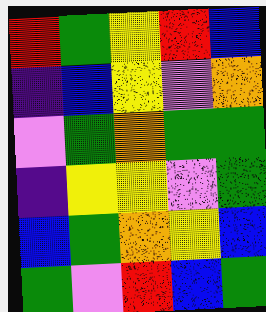[["red", "green", "yellow", "red", "blue"], ["indigo", "blue", "yellow", "violet", "orange"], ["violet", "green", "orange", "green", "green"], ["indigo", "yellow", "yellow", "violet", "green"], ["blue", "green", "orange", "yellow", "blue"], ["green", "violet", "red", "blue", "green"]]